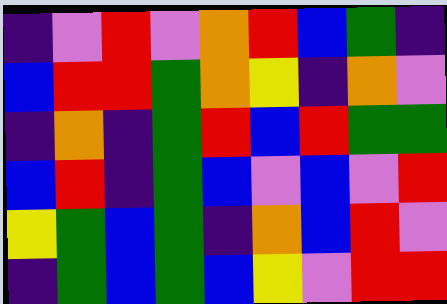[["indigo", "violet", "red", "violet", "orange", "red", "blue", "green", "indigo"], ["blue", "red", "red", "green", "orange", "yellow", "indigo", "orange", "violet"], ["indigo", "orange", "indigo", "green", "red", "blue", "red", "green", "green"], ["blue", "red", "indigo", "green", "blue", "violet", "blue", "violet", "red"], ["yellow", "green", "blue", "green", "indigo", "orange", "blue", "red", "violet"], ["indigo", "green", "blue", "green", "blue", "yellow", "violet", "red", "red"]]